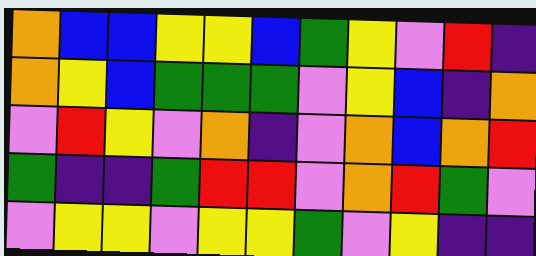[["orange", "blue", "blue", "yellow", "yellow", "blue", "green", "yellow", "violet", "red", "indigo"], ["orange", "yellow", "blue", "green", "green", "green", "violet", "yellow", "blue", "indigo", "orange"], ["violet", "red", "yellow", "violet", "orange", "indigo", "violet", "orange", "blue", "orange", "red"], ["green", "indigo", "indigo", "green", "red", "red", "violet", "orange", "red", "green", "violet"], ["violet", "yellow", "yellow", "violet", "yellow", "yellow", "green", "violet", "yellow", "indigo", "indigo"]]